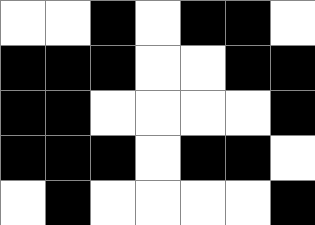[["white", "white", "black", "white", "black", "black", "white"], ["black", "black", "black", "white", "white", "black", "black"], ["black", "black", "white", "white", "white", "white", "black"], ["black", "black", "black", "white", "black", "black", "white"], ["white", "black", "white", "white", "white", "white", "black"]]